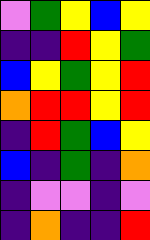[["violet", "green", "yellow", "blue", "yellow"], ["indigo", "indigo", "red", "yellow", "green"], ["blue", "yellow", "green", "yellow", "red"], ["orange", "red", "red", "yellow", "red"], ["indigo", "red", "green", "blue", "yellow"], ["blue", "indigo", "green", "indigo", "orange"], ["indigo", "violet", "violet", "indigo", "violet"], ["indigo", "orange", "indigo", "indigo", "red"]]